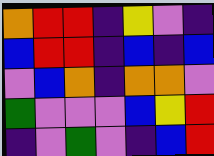[["orange", "red", "red", "indigo", "yellow", "violet", "indigo"], ["blue", "red", "red", "indigo", "blue", "indigo", "blue"], ["violet", "blue", "orange", "indigo", "orange", "orange", "violet"], ["green", "violet", "violet", "violet", "blue", "yellow", "red"], ["indigo", "violet", "green", "violet", "indigo", "blue", "red"]]